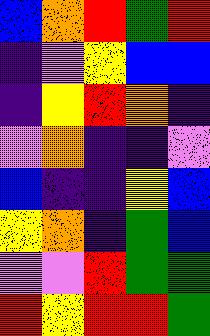[["blue", "orange", "red", "green", "red"], ["indigo", "violet", "yellow", "blue", "blue"], ["indigo", "yellow", "red", "orange", "indigo"], ["violet", "orange", "indigo", "indigo", "violet"], ["blue", "indigo", "indigo", "yellow", "blue"], ["yellow", "orange", "indigo", "green", "blue"], ["violet", "violet", "red", "green", "green"], ["red", "yellow", "red", "red", "green"]]